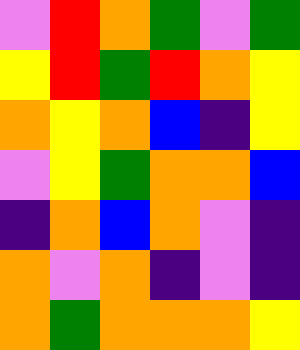[["violet", "red", "orange", "green", "violet", "green"], ["yellow", "red", "green", "red", "orange", "yellow"], ["orange", "yellow", "orange", "blue", "indigo", "yellow"], ["violet", "yellow", "green", "orange", "orange", "blue"], ["indigo", "orange", "blue", "orange", "violet", "indigo"], ["orange", "violet", "orange", "indigo", "violet", "indigo"], ["orange", "green", "orange", "orange", "orange", "yellow"]]